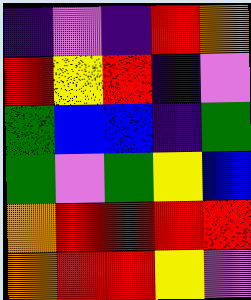[["indigo", "violet", "indigo", "red", "orange"], ["red", "yellow", "red", "indigo", "violet"], ["green", "blue", "blue", "indigo", "green"], ["green", "violet", "green", "yellow", "blue"], ["orange", "red", "red", "red", "red"], ["orange", "red", "red", "yellow", "violet"]]